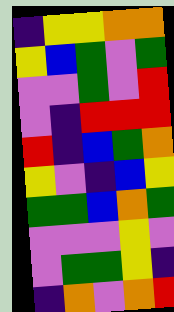[["indigo", "yellow", "yellow", "orange", "orange"], ["yellow", "blue", "green", "violet", "green"], ["violet", "violet", "green", "violet", "red"], ["violet", "indigo", "red", "red", "red"], ["red", "indigo", "blue", "green", "orange"], ["yellow", "violet", "indigo", "blue", "yellow"], ["green", "green", "blue", "orange", "green"], ["violet", "violet", "violet", "yellow", "violet"], ["violet", "green", "green", "yellow", "indigo"], ["indigo", "orange", "violet", "orange", "red"]]